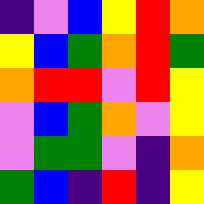[["indigo", "violet", "blue", "yellow", "red", "orange"], ["yellow", "blue", "green", "orange", "red", "green"], ["orange", "red", "red", "violet", "red", "yellow"], ["violet", "blue", "green", "orange", "violet", "yellow"], ["violet", "green", "green", "violet", "indigo", "orange"], ["green", "blue", "indigo", "red", "indigo", "yellow"]]